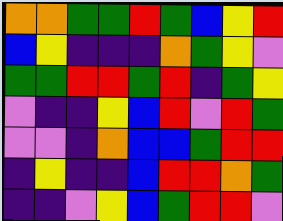[["orange", "orange", "green", "green", "red", "green", "blue", "yellow", "red"], ["blue", "yellow", "indigo", "indigo", "indigo", "orange", "green", "yellow", "violet"], ["green", "green", "red", "red", "green", "red", "indigo", "green", "yellow"], ["violet", "indigo", "indigo", "yellow", "blue", "red", "violet", "red", "green"], ["violet", "violet", "indigo", "orange", "blue", "blue", "green", "red", "red"], ["indigo", "yellow", "indigo", "indigo", "blue", "red", "red", "orange", "green"], ["indigo", "indigo", "violet", "yellow", "blue", "green", "red", "red", "violet"]]